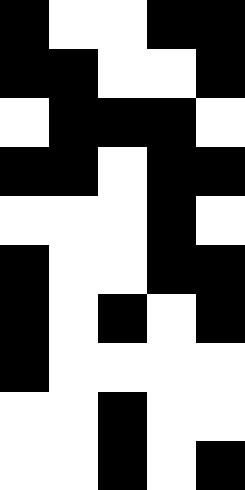[["black", "white", "white", "black", "black"], ["black", "black", "white", "white", "black"], ["white", "black", "black", "black", "white"], ["black", "black", "white", "black", "black"], ["white", "white", "white", "black", "white"], ["black", "white", "white", "black", "black"], ["black", "white", "black", "white", "black"], ["black", "white", "white", "white", "white"], ["white", "white", "black", "white", "white"], ["white", "white", "black", "white", "black"]]